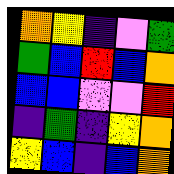[["orange", "yellow", "indigo", "violet", "green"], ["green", "blue", "red", "blue", "orange"], ["blue", "blue", "violet", "violet", "red"], ["indigo", "green", "indigo", "yellow", "orange"], ["yellow", "blue", "indigo", "blue", "orange"]]